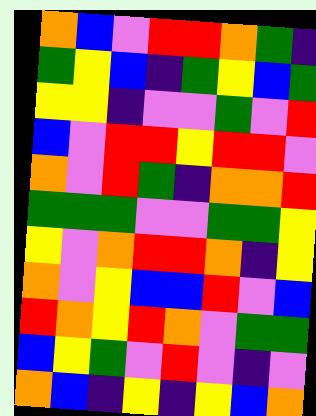[["orange", "blue", "violet", "red", "red", "orange", "green", "indigo"], ["green", "yellow", "blue", "indigo", "green", "yellow", "blue", "green"], ["yellow", "yellow", "indigo", "violet", "violet", "green", "violet", "red"], ["blue", "violet", "red", "red", "yellow", "red", "red", "violet"], ["orange", "violet", "red", "green", "indigo", "orange", "orange", "red"], ["green", "green", "green", "violet", "violet", "green", "green", "yellow"], ["yellow", "violet", "orange", "red", "red", "orange", "indigo", "yellow"], ["orange", "violet", "yellow", "blue", "blue", "red", "violet", "blue"], ["red", "orange", "yellow", "red", "orange", "violet", "green", "green"], ["blue", "yellow", "green", "violet", "red", "violet", "indigo", "violet"], ["orange", "blue", "indigo", "yellow", "indigo", "yellow", "blue", "orange"]]